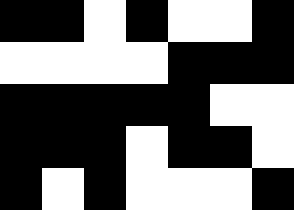[["black", "black", "white", "black", "white", "white", "black"], ["white", "white", "white", "white", "black", "black", "black"], ["black", "black", "black", "black", "black", "white", "white"], ["black", "black", "black", "white", "black", "black", "white"], ["black", "white", "black", "white", "white", "white", "black"]]